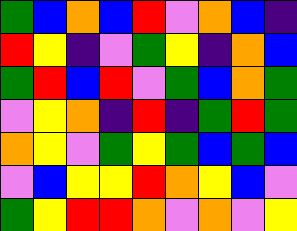[["green", "blue", "orange", "blue", "red", "violet", "orange", "blue", "indigo"], ["red", "yellow", "indigo", "violet", "green", "yellow", "indigo", "orange", "blue"], ["green", "red", "blue", "red", "violet", "green", "blue", "orange", "green"], ["violet", "yellow", "orange", "indigo", "red", "indigo", "green", "red", "green"], ["orange", "yellow", "violet", "green", "yellow", "green", "blue", "green", "blue"], ["violet", "blue", "yellow", "yellow", "red", "orange", "yellow", "blue", "violet"], ["green", "yellow", "red", "red", "orange", "violet", "orange", "violet", "yellow"]]